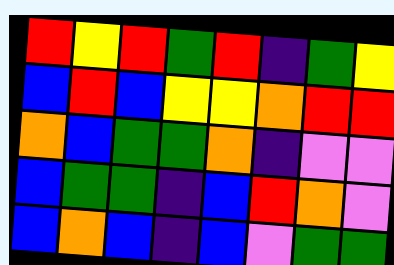[["red", "yellow", "red", "green", "red", "indigo", "green", "yellow"], ["blue", "red", "blue", "yellow", "yellow", "orange", "red", "red"], ["orange", "blue", "green", "green", "orange", "indigo", "violet", "violet"], ["blue", "green", "green", "indigo", "blue", "red", "orange", "violet"], ["blue", "orange", "blue", "indigo", "blue", "violet", "green", "green"]]